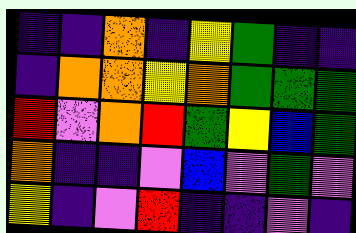[["indigo", "indigo", "orange", "indigo", "yellow", "green", "indigo", "indigo"], ["indigo", "orange", "orange", "yellow", "orange", "green", "green", "green"], ["red", "violet", "orange", "red", "green", "yellow", "blue", "green"], ["orange", "indigo", "indigo", "violet", "blue", "violet", "green", "violet"], ["yellow", "indigo", "violet", "red", "indigo", "indigo", "violet", "indigo"]]